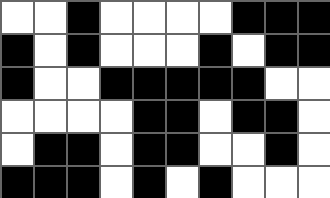[["white", "white", "black", "white", "white", "white", "white", "black", "black", "black"], ["black", "white", "black", "white", "white", "white", "black", "white", "black", "black"], ["black", "white", "white", "black", "black", "black", "black", "black", "white", "white"], ["white", "white", "white", "white", "black", "black", "white", "black", "black", "white"], ["white", "black", "black", "white", "black", "black", "white", "white", "black", "white"], ["black", "black", "black", "white", "black", "white", "black", "white", "white", "white"]]